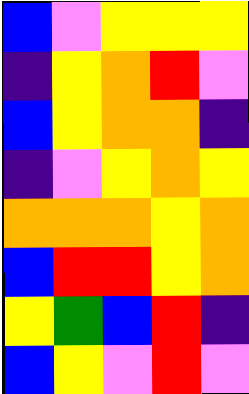[["blue", "violet", "yellow", "yellow", "yellow"], ["indigo", "yellow", "orange", "red", "violet"], ["blue", "yellow", "orange", "orange", "indigo"], ["indigo", "violet", "yellow", "orange", "yellow"], ["orange", "orange", "orange", "yellow", "orange"], ["blue", "red", "red", "yellow", "orange"], ["yellow", "green", "blue", "red", "indigo"], ["blue", "yellow", "violet", "red", "violet"]]